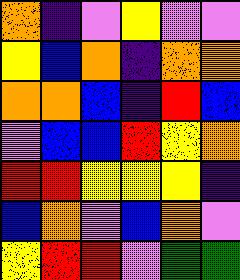[["orange", "indigo", "violet", "yellow", "violet", "violet"], ["yellow", "blue", "orange", "indigo", "orange", "orange"], ["orange", "orange", "blue", "indigo", "red", "blue"], ["violet", "blue", "blue", "red", "yellow", "orange"], ["red", "red", "yellow", "yellow", "yellow", "indigo"], ["blue", "orange", "violet", "blue", "orange", "violet"], ["yellow", "red", "red", "violet", "green", "green"]]